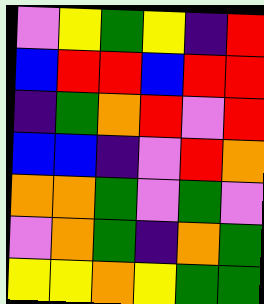[["violet", "yellow", "green", "yellow", "indigo", "red"], ["blue", "red", "red", "blue", "red", "red"], ["indigo", "green", "orange", "red", "violet", "red"], ["blue", "blue", "indigo", "violet", "red", "orange"], ["orange", "orange", "green", "violet", "green", "violet"], ["violet", "orange", "green", "indigo", "orange", "green"], ["yellow", "yellow", "orange", "yellow", "green", "green"]]